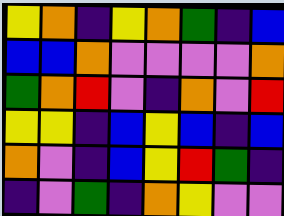[["yellow", "orange", "indigo", "yellow", "orange", "green", "indigo", "blue"], ["blue", "blue", "orange", "violet", "violet", "violet", "violet", "orange"], ["green", "orange", "red", "violet", "indigo", "orange", "violet", "red"], ["yellow", "yellow", "indigo", "blue", "yellow", "blue", "indigo", "blue"], ["orange", "violet", "indigo", "blue", "yellow", "red", "green", "indigo"], ["indigo", "violet", "green", "indigo", "orange", "yellow", "violet", "violet"]]